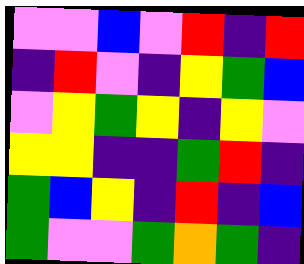[["violet", "violet", "blue", "violet", "red", "indigo", "red"], ["indigo", "red", "violet", "indigo", "yellow", "green", "blue"], ["violet", "yellow", "green", "yellow", "indigo", "yellow", "violet"], ["yellow", "yellow", "indigo", "indigo", "green", "red", "indigo"], ["green", "blue", "yellow", "indigo", "red", "indigo", "blue"], ["green", "violet", "violet", "green", "orange", "green", "indigo"]]